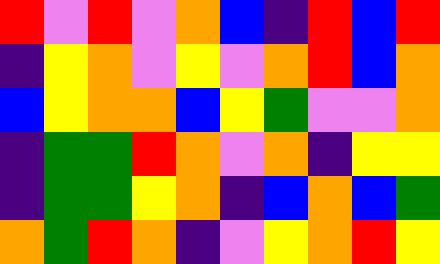[["red", "violet", "red", "violet", "orange", "blue", "indigo", "red", "blue", "red"], ["indigo", "yellow", "orange", "violet", "yellow", "violet", "orange", "red", "blue", "orange"], ["blue", "yellow", "orange", "orange", "blue", "yellow", "green", "violet", "violet", "orange"], ["indigo", "green", "green", "red", "orange", "violet", "orange", "indigo", "yellow", "yellow"], ["indigo", "green", "green", "yellow", "orange", "indigo", "blue", "orange", "blue", "green"], ["orange", "green", "red", "orange", "indigo", "violet", "yellow", "orange", "red", "yellow"]]